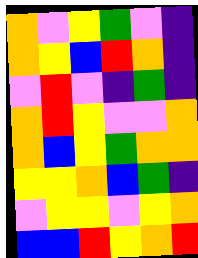[["orange", "violet", "yellow", "green", "violet", "indigo"], ["orange", "yellow", "blue", "red", "orange", "indigo"], ["violet", "red", "violet", "indigo", "green", "indigo"], ["orange", "red", "yellow", "violet", "violet", "orange"], ["orange", "blue", "yellow", "green", "orange", "orange"], ["yellow", "yellow", "orange", "blue", "green", "indigo"], ["violet", "yellow", "yellow", "violet", "yellow", "orange"], ["blue", "blue", "red", "yellow", "orange", "red"]]